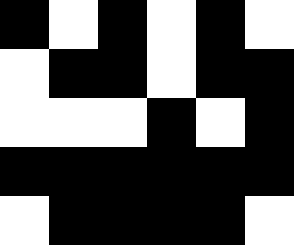[["black", "white", "black", "white", "black", "white"], ["white", "black", "black", "white", "black", "black"], ["white", "white", "white", "black", "white", "black"], ["black", "black", "black", "black", "black", "black"], ["white", "black", "black", "black", "black", "white"]]